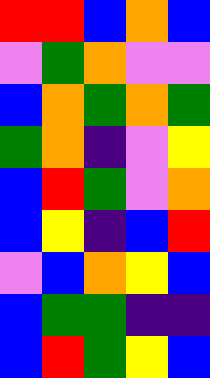[["red", "red", "blue", "orange", "blue"], ["violet", "green", "orange", "violet", "violet"], ["blue", "orange", "green", "orange", "green"], ["green", "orange", "indigo", "violet", "yellow"], ["blue", "red", "green", "violet", "orange"], ["blue", "yellow", "indigo", "blue", "red"], ["violet", "blue", "orange", "yellow", "blue"], ["blue", "green", "green", "indigo", "indigo"], ["blue", "red", "green", "yellow", "blue"]]